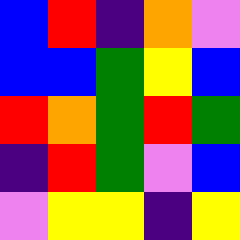[["blue", "red", "indigo", "orange", "violet"], ["blue", "blue", "green", "yellow", "blue"], ["red", "orange", "green", "red", "green"], ["indigo", "red", "green", "violet", "blue"], ["violet", "yellow", "yellow", "indigo", "yellow"]]